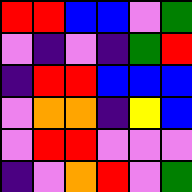[["red", "red", "blue", "blue", "violet", "green"], ["violet", "indigo", "violet", "indigo", "green", "red"], ["indigo", "red", "red", "blue", "blue", "blue"], ["violet", "orange", "orange", "indigo", "yellow", "blue"], ["violet", "red", "red", "violet", "violet", "violet"], ["indigo", "violet", "orange", "red", "violet", "green"]]